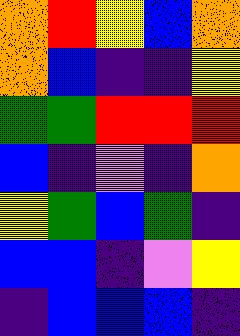[["orange", "red", "yellow", "blue", "orange"], ["orange", "blue", "indigo", "indigo", "yellow"], ["green", "green", "red", "red", "red"], ["blue", "indigo", "violet", "indigo", "orange"], ["yellow", "green", "blue", "green", "indigo"], ["blue", "blue", "indigo", "violet", "yellow"], ["indigo", "blue", "blue", "blue", "indigo"]]